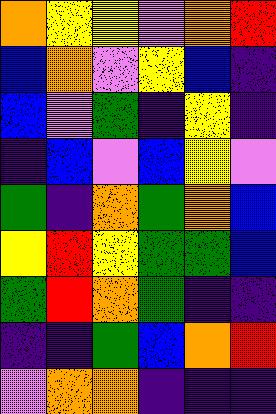[["orange", "yellow", "yellow", "violet", "orange", "red"], ["blue", "orange", "violet", "yellow", "blue", "indigo"], ["blue", "violet", "green", "indigo", "yellow", "indigo"], ["indigo", "blue", "violet", "blue", "yellow", "violet"], ["green", "indigo", "orange", "green", "orange", "blue"], ["yellow", "red", "yellow", "green", "green", "blue"], ["green", "red", "orange", "green", "indigo", "indigo"], ["indigo", "indigo", "green", "blue", "orange", "red"], ["violet", "orange", "orange", "indigo", "indigo", "indigo"]]